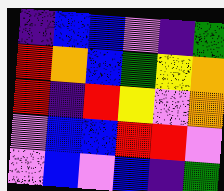[["indigo", "blue", "blue", "violet", "indigo", "green"], ["red", "orange", "blue", "green", "yellow", "orange"], ["red", "indigo", "red", "yellow", "violet", "orange"], ["violet", "blue", "blue", "red", "red", "violet"], ["violet", "blue", "violet", "blue", "indigo", "green"]]